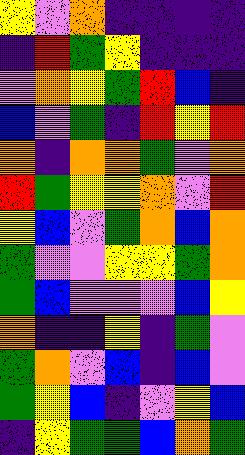[["yellow", "violet", "orange", "indigo", "indigo", "indigo", "indigo"], ["indigo", "red", "green", "yellow", "indigo", "indigo", "indigo"], ["violet", "orange", "yellow", "green", "red", "blue", "indigo"], ["blue", "violet", "green", "indigo", "red", "yellow", "red"], ["orange", "indigo", "orange", "orange", "green", "violet", "orange"], ["red", "green", "yellow", "yellow", "orange", "violet", "red"], ["yellow", "blue", "violet", "green", "orange", "blue", "orange"], ["green", "violet", "violet", "yellow", "yellow", "green", "orange"], ["green", "blue", "violet", "violet", "violet", "blue", "yellow"], ["orange", "indigo", "indigo", "yellow", "indigo", "green", "violet"], ["green", "orange", "violet", "blue", "indigo", "blue", "violet"], ["green", "yellow", "blue", "indigo", "violet", "yellow", "blue"], ["indigo", "yellow", "green", "green", "blue", "orange", "green"]]